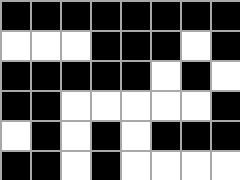[["black", "black", "black", "black", "black", "black", "black", "black"], ["white", "white", "white", "black", "black", "black", "white", "black"], ["black", "black", "black", "black", "black", "white", "black", "white"], ["black", "black", "white", "white", "white", "white", "white", "black"], ["white", "black", "white", "black", "white", "black", "black", "black"], ["black", "black", "white", "black", "white", "white", "white", "white"]]